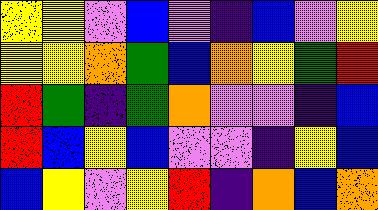[["yellow", "yellow", "violet", "blue", "violet", "indigo", "blue", "violet", "yellow"], ["yellow", "yellow", "orange", "green", "blue", "orange", "yellow", "green", "red"], ["red", "green", "indigo", "green", "orange", "violet", "violet", "indigo", "blue"], ["red", "blue", "yellow", "blue", "violet", "violet", "indigo", "yellow", "blue"], ["blue", "yellow", "violet", "yellow", "red", "indigo", "orange", "blue", "orange"]]